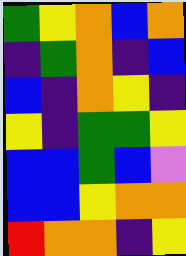[["green", "yellow", "orange", "blue", "orange"], ["indigo", "green", "orange", "indigo", "blue"], ["blue", "indigo", "orange", "yellow", "indigo"], ["yellow", "indigo", "green", "green", "yellow"], ["blue", "blue", "green", "blue", "violet"], ["blue", "blue", "yellow", "orange", "orange"], ["red", "orange", "orange", "indigo", "yellow"]]